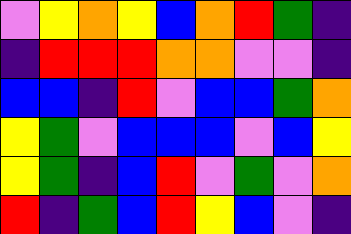[["violet", "yellow", "orange", "yellow", "blue", "orange", "red", "green", "indigo"], ["indigo", "red", "red", "red", "orange", "orange", "violet", "violet", "indigo"], ["blue", "blue", "indigo", "red", "violet", "blue", "blue", "green", "orange"], ["yellow", "green", "violet", "blue", "blue", "blue", "violet", "blue", "yellow"], ["yellow", "green", "indigo", "blue", "red", "violet", "green", "violet", "orange"], ["red", "indigo", "green", "blue", "red", "yellow", "blue", "violet", "indigo"]]